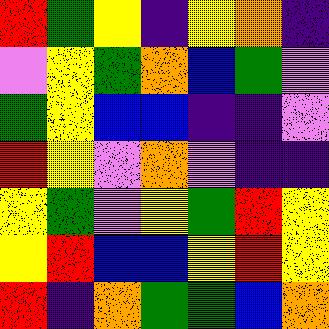[["red", "green", "yellow", "indigo", "yellow", "orange", "indigo"], ["violet", "yellow", "green", "orange", "blue", "green", "violet"], ["green", "yellow", "blue", "blue", "indigo", "indigo", "violet"], ["red", "yellow", "violet", "orange", "violet", "indigo", "indigo"], ["yellow", "green", "violet", "yellow", "green", "red", "yellow"], ["yellow", "red", "blue", "blue", "yellow", "red", "yellow"], ["red", "indigo", "orange", "green", "green", "blue", "orange"]]